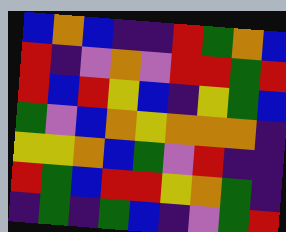[["blue", "orange", "blue", "indigo", "indigo", "red", "green", "orange", "blue"], ["red", "indigo", "violet", "orange", "violet", "red", "red", "green", "red"], ["red", "blue", "red", "yellow", "blue", "indigo", "yellow", "green", "blue"], ["green", "violet", "blue", "orange", "yellow", "orange", "orange", "orange", "indigo"], ["yellow", "yellow", "orange", "blue", "green", "violet", "red", "indigo", "indigo"], ["red", "green", "blue", "red", "red", "yellow", "orange", "green", "indigo"], ["indigo", "green", "indigo", "green", "blue", "indigo", "violet", "green", "red"]]